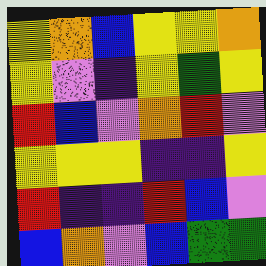[["yellow", "orange", "blue", "yellow", "yellow", "orange"], ["yellow", "violet", "indigo", "yellow", "green", "yellow"], ["red", "blue", "violet", "orange", "red", "violet"], ["yellow", "yellow", "yellow", "indigo", "indigo", "yellow"], ["red", "indigo", "indigo", "red", "blue", "violet"], ["blue", "orange", "violet", "blue", "green", "green"]]